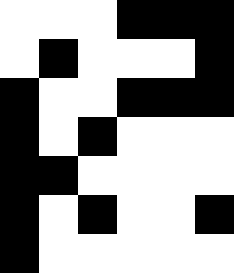[["white", "white", "white", "black", "black", "black"], ["white", "black", "white", "white", "white", "black"], ["black", "white", "white", "black", "black", "black"], ["black", "white", "black", "white", "white", "white"], ["black", "black", "white", "white", "white", "white"], ["black", "white", "black", "white", "white", "black"], ["black", "white", "white", "white", "white", "white"]]